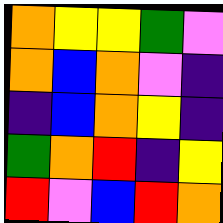[["orange", "yellow", "yellow", "green", "violet"], ["orange", "blue", "orange", "violet", "indigo"], ["indigo", "blue", "orange", "yellow", "indigo"], ["green", "orange", "red", "indigo", "yellow"], ["red", "violet", "blue", "red", "orange"]]